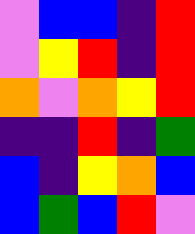[["violet", "blue", "blue", "indigo", "red"], ["violet", "yellow", "red", "indigo", "red"], ["orange", "violet", "orange", "yellow", "red"], ["indigo", "indigo", "red", "indigo", "green"], ["blue", "indigo", "yellow", "orange", "blue"], ["blue", "green", "blue", "red", "violet"]]